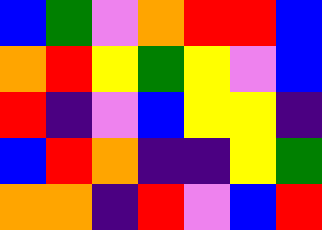[["blue", "green", "violet", "orange", "red", "red", "blue"], ["orange", "red", "yellow", "green", "yellow", "violet", "blue"], ["red", "indigo", "violet", "blue", "yellow", "yellow", "indigo"], ["blue", "red", "orange", "indigo", "indigo", "yellow", "green"], ["orange", "orange", "indigo", "red", "violet", "blue", "red"]]